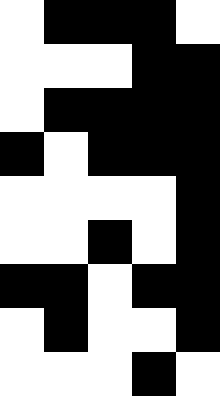[["white", "black", "black", "black", "white"], ["white", "white", "white", "black", "black"], ["white", "black", "black", "black", "black"], ["black", "white", "black", "black", "black"], ["white", "white", "white", "white", "black"], ["white", "white", "black", "white", "black"], ["black", "black", "white", "black", "black"], ["white", "black", "white", "white", "black"], ["white", "white", "white", "black", "white"]]